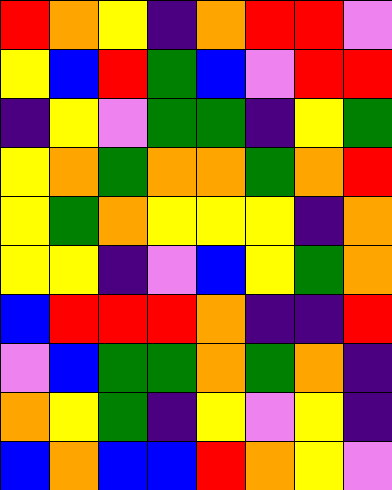[["red", "orange", "yellow", "indigo", "orange", "red", "red", "violet"], ["yellow", "blue", "red", "green", "blue", "violet", "red", "red"], ["indigo", "yellow", "violet", "green", "green", "indigo", "yellow", "green"], ["yellow", "orange", "green", "orange", "orange", "green", "orange", "red"], ["yellow", "green", "orange", "yellow", "yellow", "yellow", "indigo", "orange"], ["yellow", "yellow", "indigo", "violet", "blue", "yellow", "green", "orange"], ["blue", "red", "red", "red", "orange", "indigo", "indigo", "red"], ["violet", "blue", "green", "green", "orange", "green", "orange", "indigo"], ["orange", "yellow", "green", "indigo", "yellow", "violet", "yellow", "indigo"], ["blue", "orange", "blue", "blue", "red", "orange", "yellow", "violet"]]